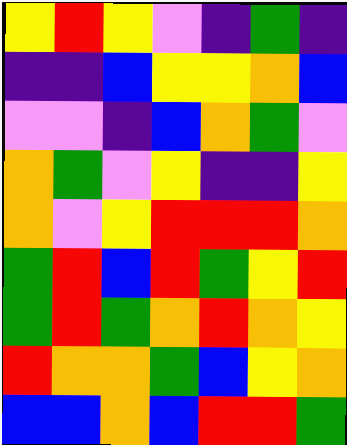[["yellow", "red", "yellow", "violet", "indigo", "green", "indigo"], ["indigo", "indigo", "blue", "yellow", "yellow", "orange", "blue"], ["violet", "violet", "indigo", "blue", "orange", "green", "violet"], ["orange", "green", "violet", "yellow", "indigo", "indigo", "yellow"], ["orange", "violet", "yellow", "red", "red", "red", "orange"], ["green", "red", "blue", "red", "green", "yellow", "red"], ["green", "red", "green", "orange", "red", "orange", "yellow"], ["red", "orange", "orange", "green", "blue", "yellow", "orange"], ["blue", "blue", "orange", "blue", "red", "red", "green"]]